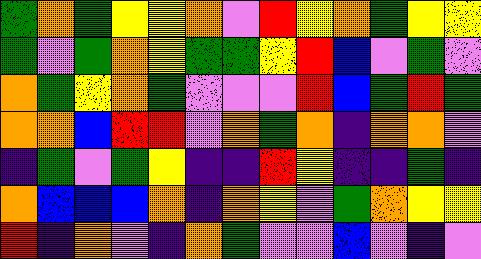[["green", "orange", "green", "yellow", "yellow", "orange", "violet", "red", "yellow", "orange", "green", "yellow", "yellow"], ["green", "violet", "green", "orange", "yellow", "green", "green", "yellow", "red", "blue", "violet", "green", "violet"], ["orange", "green", "yellow", "orange", "green", "violet", "violet", "violet", "red", "blue", "green", "red", "green"], ["orange", "orange", "blue", "red", "red", "violet", "orange", "green", "orange", "indigo", "orange", "orange", "violet"], ["indigo", "green", "violet", "green", "yellow", "indigo", "indigo", "red", "yellow", "indigo", "indigo", "green", "indigo"], ["orange", "blue", "blue", "blue", "orange", "indigo", "orange", "yellow", "violet", "green", "orange", "yellow", "yellow"], ["red", "indigo", "orange", "violet", "indigo", "orange", "green", "violet", "violet", "blue", "violet", "indigo", "violet"]]